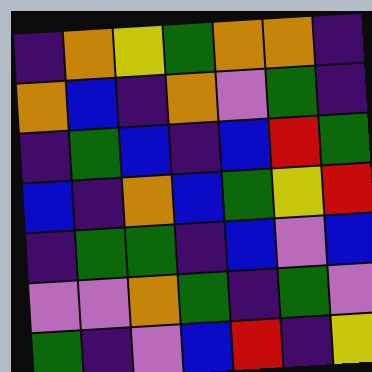[["indigo", "orange", "yellow", "green", "orange", "orange", "indigo"], ["orange", "blue", "indigo", "orange", "violet", "green", "indigo"], ["indigo", "green", "blue", "indigo", "blue", "red", "green"], ["blue", "indigo", "orange", "blue", "green", "yellow", "red"], ["indigo", "green", "green", "indigo", "blue", "violet", "blue"], ["violet", "violet", "orange", "green", "indigo", "green", "violet"], ["green", "indigo", "violet", "blue", "red", "indigo", "yellow"]]